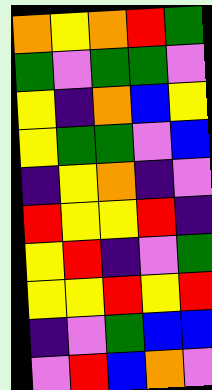[["orange", "yellow", "orange", "red", "green"], ["green", "violet", "green", "green", "violet"], ["yellow", "indigo", "orange", "blue", "yellow"], ["yellow", "green", "green", "violet", "blue"], ["indigo", "yellow", "orange", "indigo", "violet"], ["red", "yellow", "yellow", "red", "indigo"], ["yellow", "red", "indigo", "violet", "green"], ["yellow", "yellow", "red", "yellow", "red"], ["indigo", "violet", "green", "blue", "blue"], ["violet", "red", "blue", "orange", "violet"]]